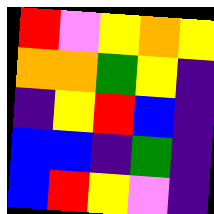[["red", "violet", "yellow", "orange", "yellow"], ["orange", "orange", "green", "yellow", "indigo"], ["indigo", "yellow", "red", "blue", "indigo"], ["blue", "blue", "indigo", "green", "indigo"], ["blue", "red", "yellow", "violet", "indigo"]]